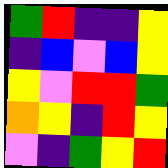[["green", "red", "indigo", "indigo", "yellow"], ["indigo", "blue", "violet", "blue", "yellow"], ["yellow", "violet", "red", "red", "green"], ["orange", "yellow", "indigo", "red", "yellow"], ["violet", "indigo", "green", "yellow", "red"]]